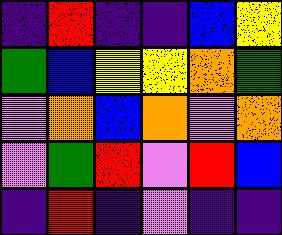[["indigo", "red", "indigo", "indigo", "blue", "yellow"], ["green", "blue", "yellow", "yellow", "orange", "green"], ["violet", "orange", "blue", "orange", "violet", "orange"], ["violet", "green", "red", "violet", "red", "blue"], ["indigo", "red", "indigo", "violet", "indigo", "indigo"]]